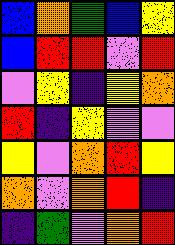[["blue", "orange", "green", "blue", "yellow"], ["blue", "red", "red", "violet", "red"], ["violet", "yellow", "indigo", "yellow", "orange"], ["red", "indigo", "yellow", "violet", "violet"], ["yellow", "violet", "orange", "red", "yellow"], ["orange", "violet", "orange", "red", "indigo"], ["indigo", "green", "violet", "orange", "red"]]